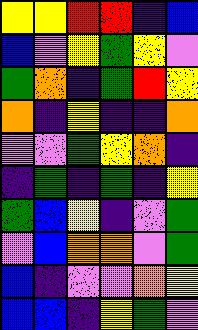[["yellow", "yellow", "red", "red", "indigo", "blue"], ["blue", "violet", "yellow", "green", "yellow", "violet"], ["green", "orange", "indigo", "green", "red", "yellow"], ["orange", "indigo", "yellow", "indigo", "indigo", "orange"], ["violet", "violet", "green", "yellow", "orange", "indigo"], ["indigo", "green", "indigo", "green", "indigo", "yellow"], ["green", "blue", "yellow", "indigo", "violet", "green"], ["violet", "blue", "orange", "orange", "violet", "green"], ["blue", "indigo", "violet", "violet", "orange", "yellow"], ["blue", "blue", "indigo", "yellow", "green", "violet"]]